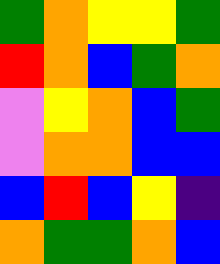[["green", "orange", "yellow", "yellow", "green"], ["red", "orange", "blue", "green", "orange"], ["violet", "yellow", "orange", "blue", "green"], ["violet", "orange", "orange", "blue", "blue"], ["blue", "red", "blue", "yellow", "indigo"], ["orange", "green", "green", "orange", "blue"]]